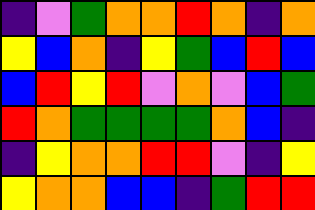[["indigo", "violet", "green", "orange", "orange", "red", "orange", "indigo", "orange"], ["yellow", "blue", "orange", "indigo", "yellow", "green", "blue", "red", "blue"], ["blue", "red", "yellow", "red", "violet", "orange", "violet", "blue", "green"], ["red", "orange", "green", "green", "green", "green", "orange", "blue", "indigo"], ["indigo", "yellow", "orange", "orange", "red", "red", "violet", "indigo", "yellow"], ["yellow", "orange", "orange", "blue", "blue", "indigo", "green", "red", "red"]]